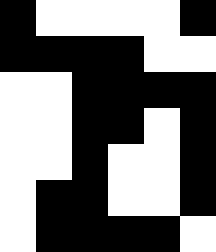[["black", "white", "white", "white", "white", "black"], ["black", "black", "black", "black", "white", "white"], ["white", "white", "black", "black", "black", "black"], ["white", "white", "black", "black", "white", "black"], ["white", "white", "black", "white", "white", "black"], ["white", "black", "black", "white", "white", "black"], ["white", "black", "black", "black", "black", "white"]]